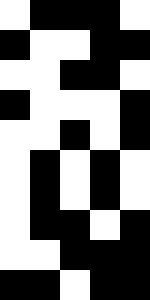[["white", "black", "black", "black", "white"], ["black", "white", "white", "black", "black"], ["white", "white", "black", "black", "white"], ["black", "white", "white", "white", "black"], ["white", "white", "black", "white", "black"], ["white", "black", "white", "black", "white"], ["white", "black", "white", "black", "white"], ["white", "black", "black", "white", "black"], ["white", "white", "black", "black", "black"], ["black", "black", "white", "black", "black"]]